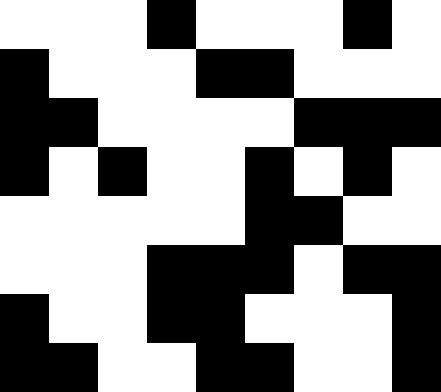[["white", "white", "white", "black", "white", "white", "white", "black", "white"], ["black", "white", "white", "white", "black", "black", "white", "white", "white"], ["black", "black", "white", "white", "white", "white", "black", "black", "black"], ["black", "white", "black", "white", "white", "black", "white", "black", "white"], ["white", "white", "white", "white", "white", "black", "black", "white", "white"], ["white", "white", "white", "black", "black", "black", "white", "black", "black"], ["black", "white", "white", "black", "black", "white", "white", "white", "black"], ["black", "black", "white", "white", "black", "black", "white", "white", "black"]]